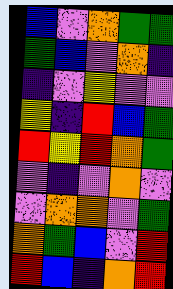[["blue", "violet", "orange", "green", "green"], ["green", "blue", "violet", "orange", "indigo"], ["indigo", "violet", "yellow", "violet", "violet"], ["yellow", "indigo", "red", "blue", "green"], ["red", "yellow", "red", "orange", "green"], ["violet", "indigo", "violet", "orange", "violet"], ["violet", "orange", "orange", "violet", "green"], ["orange", "green", "blue", "violet", "red"], ["red", "blue", "indigo", "orange", "red"]]